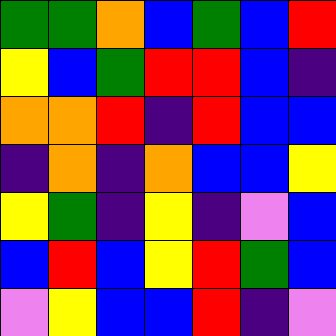[["green", "green", "orange", "blue", "green", "blue", "red"], ["yellow", "blue", "green", "red", "red", "blue", "indigo"], ["orange", "orange", "red", "indigo", "red", "blue", "blue"], ["indigo", "orange", "indigo", "orange", "blue", "blue", "yellow"], ["yellow", "green", "indigo", "yellow", "indigo", "violet", "blue"], ["blue", "red", "blue", "yellow", "red", "green", "blue"], ["violet", "yellow", "blue", "blue", "red", "indigo", "violet"]]